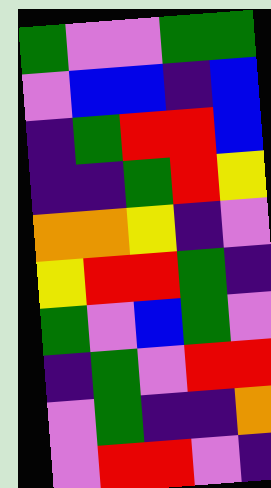[["green", "violet", "violet", "green", "green"], ["violet", "blue", "blue", "indigo", "blue"], ["indigo", "green", "red", "red", "blue"], ["indigo", "indigo", "green", "red", "yellow"], ["orange", "orange", "yellow", "indigo", "violet"], ["yellow", "red", "red", "green", "indigo"], ["green", "violet", "blue", "green", "violet"], ["indigo", "green", "violet", "red", "red"], ["violet", "green", "indigo", "indigo", "orange"], ["violet", "red", "red", "violet", "indigo"]]